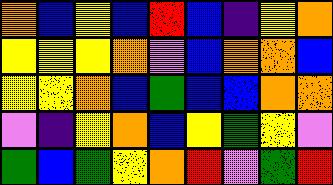[["orange", "blue", "yellow", "blue", "red", "blue", "indigo", "yellow", "orange"], ["yellow", "yellow", "yellow", "orange", "violet", "blue", "orange", "orange", "blue"], ["yellow", "yellow", "orange", "blue", "green", "blue", "blue", "orange", "orange"], ["violet", "indigo", "yellow", "orange", "blue", "yellow", "green", "yellow", "violet"], ["green", "blue", "green", "yellow", "orange", "red", "violet", "green", "red"]]